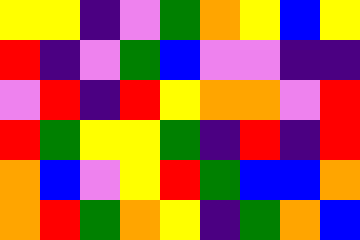[["yellow", "yellow", "indigo", "violet", "green", "orange", "yellow", "blue", "yellow"], ["red", "indigo", "violet", "green", "blue", "violet", "violet", "indigo", "indigo"], ["violet", "red", "indigo", "red", "yellow", "orange", "orange", "violet", "red"], ["red", "green", "yellow", "yellow", "green", "indigo", "red", "indigo", "red"], ["orange", "blue", "violet", "yellow", "red", "green", "blue", "blue", "orange"], ["orange", "red", "green", "orange", "yellow", "indigo", "green", "orange", "blue"]]